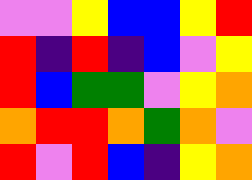[["violet", "violet", "yellow", "blue", "blue", "yellow", "red"], ["red", "indigo", "red", "indigo", "blue", "violet", "yellow"], ["red", "blue", "green", "green", "violet", "yellow", "orange"], ["orange", "red", "red", "orange", "green", "orange", "violet"], ["red", "violet", "red", "blue", "indigo", "yellow", "orange"]]